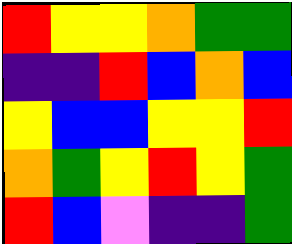[["red", "yellow", "yellow", "orange", "green", "green"], ["indigo", "indigo", "red", "blue", "orange", "blue"], ["yellow", "blue", "blue", "yellow", "yellow", "red"], ["orange", "green", "yellow", "red", "yellow", "green"], ["red", "blue", "violet", "indigo", "indigo", "green"]]